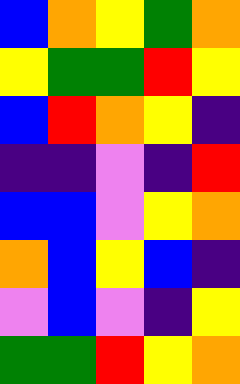[["blue", "orange", "yellow", "green", "orange"], ["yellow", "green", "green", "red", "yellow"], ["blue", "red", "orange", "yellow", "indigo"], ["indigo", "indigo", "violet", "indigo", "red"], ["blue", "blue", "violet", "yellow", "orange"], ["orange", "blue", "yellow", "blue", "indigo"], ["violet", "blue", "violet", "indigo", "yellow"], ["green", "green", "red", "yellow", "orange"]]